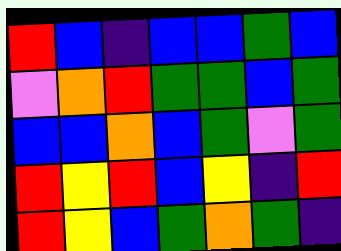[["red", "blue", "indigo", "blue", "blue", "green", "blue"], ["violet", "orange", "red", "green", "green", "blue", "green"], ["blue", "blue", "orange", "blue", "green", "violet", "green"], ["red", "yellow", "red", "blue", "yellow", "indigo", "red"], ["red", "yellow", "blue", "green", "orange", "green", "indigo"]]